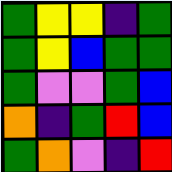[["green", "yellow", "yellow", "indigo", "green"], ["green", "yellow", "blue", "green", "green"], ["green", "violet", "violet", "green", "blue"], ["orange", "indigo", "green", "red", "blue"], ["green", "orange", "violet", "indigo", "red"]]